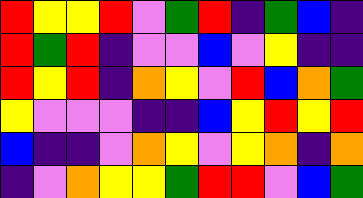[["red", "yellow", "yellow", "red", "violet", "green", "red", "indigo", "green", "blue", "indigo"], ["red", "green", "red", "indigo", "violet", "violet", "blue", "violet", "yellow", "indigo", "indigo"], ["red", "yellow", "red", "indigo", "orange", "yellow", "violet", "red", "blue", "orange", "green"], ["yellow", "violet", "violet", "violet", "indigo", "indigo", "blue", "yellow", "red", "yellow", "red"], ["blue", "indigo", "indigo", "violet", "orange", "yellow", "violet", "yellow", "orange", "indigo", "orange"], ["indigo", "violet", "orange", "yellow", "yellow", "green", "red", "red", "violet", "blue", "green"]]